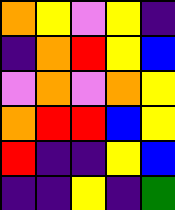[["orange", "yellow", "violet", "yellow", "indigo"], ["indigo", "orange", "red", "yellow", "blue"], ["violet", "orange", "violet", "orange", "yellow"], ["orange", "red", "red", "blue", "yellow"], ["red", "indigo", "indigo", "yellow", "blue"], ["indigo", "indigo", "yellow", "indigo", "green"]]